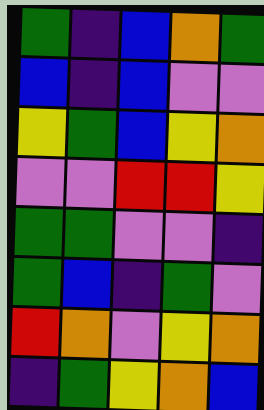[["green", "indigo", "blue", "orange", "green"], ["blue", "indigo", "blue", "violet", "violet"], ["yellow", "green", "blue", "yellow", "orange"], ["violet", "violet", "red", "red", "yellow"], ["green", "green", "violet", "violet", "indigo"], ["green", "blue", "indigo", "green", "violet"], ["red", "orange", "violet", "yellow", "orange"], ["indigo", "green", "yellow", "orange", "blue"]]